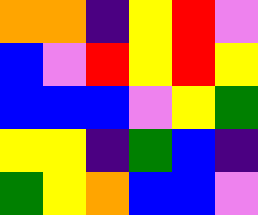[["orange", "orange", "indigo", "yellow", "red", "violet"], ["blue", "violet", "red", "yellow", "red", "yellow"], ["blue", "blue", "blue", "violet", "yellow", "green"], ["yellow", "yellow", "indigo", "green", "blue", "indigo"], ["green", "yellow", "orange", "blue", "blue", "violet"]]